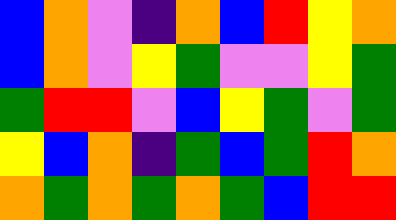[["blue", "orange", "violet", "indigo", "orange", "blue", "red", "yellow", "orange"], ["blue", "orange", "violet", "yellow", "green", "violet", "violet", "yellow", "green"], ["green", "red", "red", "violet", "blue", "yellow", "green", "violet", "green"], ["yellow", "blue", "orange", "indigo", "green", "blue", "green", "red", "orange"], ["orange", "green", "orange", "green", "orange", "green", "blue", "red", "red"]]